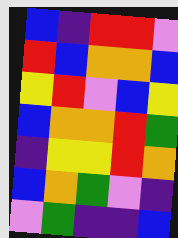[["blue", "indigo", "red", "red", "violet"], ["red", "blue", "orange", "orange", "blue"], ["yellow", "red", "violet", "blue", "yellow"], ["blue", "orange", "orange", "red", "green"], ["indigo", "yellow", "yellow", "red", "orange"], ["blue", "orange", "green", "violet", "indigo"], ["violet", "green", "indigo", "indigo", "blue"]]